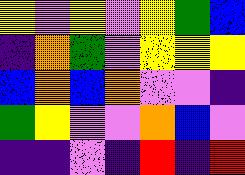[["yellow", "violet", "yellow", "violet", "yellow", "green", "blue"], ["indigo", "orange", "green", "violet", "yellow", "yellow", "yellow"], ["blue", "orange", "blue", "orange", "violet", "violet", "indigo"], ["green", "yellow", "violet", "violet", "orange", "blue", "violet"], ["indigo", "indigo", "violet", "indigo", "red", "indigo", "red"]]